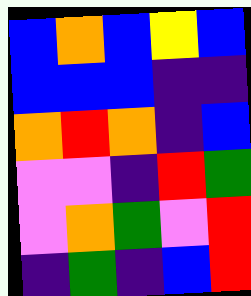[["blue", "orange", "blue", "yellow", "blue"], ["blue", "blue", "blue", "indigo", "indigo"], ["orange", "red", "orange", "indigo", "blue"], ["violet", "violet", "indigo", "red", "green"], ["violet", "orange", "green", "violet", "red"], ["indigo", "green", "indigo", "blue", "red"]]